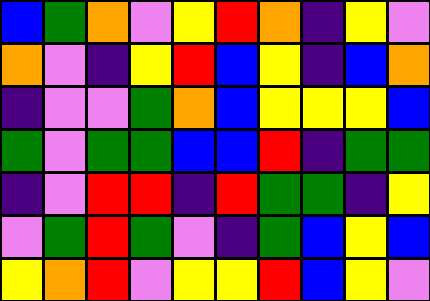[["blue", "green", "orange", "violet", "yellow", "red", "orange", "indigo", "yellow", "violet"], ["orange", "violet", "indigo", "yellow", "red", "blue", "yellow", "indigo", "blue", "orange"], ["indigo", "violet", "violet", "green", "orange", "blue", "yellow", "yellow", "yellow", "blue"], ["green", "violet", "green", "green", "blue", "blue", "red", "indigo", "green", "green"], ["indigo", "violet", "red", "red", "indigo", "red", "green", "green", "indigo", "yellow"], ["violet", "green", "red", "green", "violet", "indigo", "green", "blue", "yellow", "blue"], ["yellow", "orange", "red", "violet", "yellow", "yellow", "red", "blue", "yellow", "violet"]]